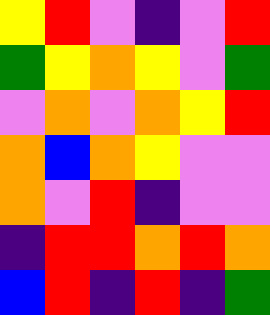[["yellow", "red", "violet", "indigo", "violet", "red"], ["green", "yellow", "orange", "yellow", "violet", "green"], ["violet", "orange", "violet", "orange", "yellow", "red"], ["orange", "blue", "orange", "yellow", "violet", "violet"], ["orange", "violet", "red", "indigo", "violet", "violet"], ["indigo", "red", "red", "orange", "red", "orange"], ["blue", "red", "indigo", "red", "indigo", "green"]]